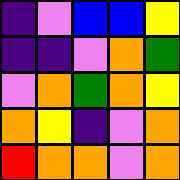[["indigo", "violet", "blue", "blue", "yellow"], ["indigo", "indigo", "violet", "orange", "green"], ["violet", "orange", "green", "orange", "yellow"], ["orange", "yellow", "indigo", "violet", "orange"], ["red", "orange", "orange", "violet", "orange"]]